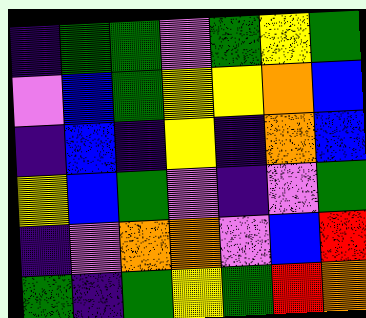[["indigo", "green", "green", "violet", "green", "yellow", "green"], ["violet", "blue", "green", "yellow", "yellow", "orange", "blue"], ["indigo", "blue", "indigo", "yellow", "indigo", "orange", "blue"], ["yellow", "blue", "green", "violet", "indigo", "violet", "green"], ["indigo", "violet", "orange", "orange", "violet", "blue", "red"], ["green", "indigo", "green", "yellow", "green", "red", "orange"]]